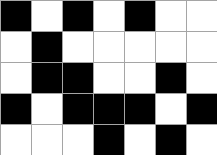[["black", "white", "black", "white", "black", "white", "white"], ["white", "black", "white", "white", "white", "white", "white"], ["white", "black", "black", "white", "white", "black", "white"], ["black", "white", "black", "black", "black", "white", "black"], ["white", "white", "white", "black", "white", "black", "white"]]